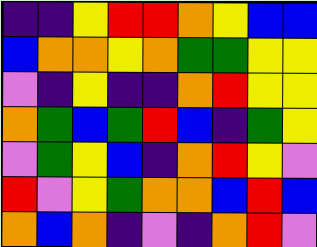[["indigo", "indigo", "yellow", "red", "red", "orange", "yellow", "blue", "blue"], ["blue", "orange", "orange", "yellow", "orange", "green", "green", "yellow", "yellow"], ["violet", "indigo", "yellow", "indigo", "indigo", "orange", "red", "yellow", "yellow"], ["orange", "green", "blue", "green", "red", "blue", "indigo", "green", "yellow"], ["violet", "green", "yellow", "blue", "indigo", "orange", "red", "yellow", "violet"], ["red", "violet", "yellow", "green", "orange", "orange", "blue", "red", "blue"], ["orange", "blue", "orange", "indigo", "violet", "indigo", "orange", "red", "violet"]]